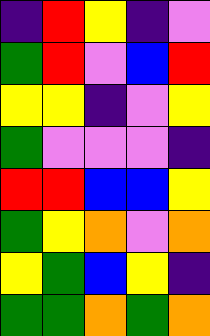[["indigo", "red", "yellow", "indigo", "violet"], ["green", "red", "violet", "blue", "red"], ["yellow", "yellow", "indigo", "violet", "yellow"], ["green", "violet", "violet", "violet", "indigo"], ["red", "red", "blue", "blue", "yellow"], ["green", "yellow", "orange", "violet", "orange"], ["yellow", "green", "blue", "yellow", "indigo"], ["green", "green", "orange", "green", "orange"]]